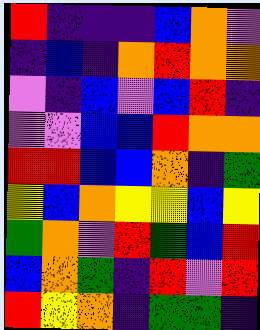[["red", "indigo", "indigo", "indigo", "blue", "orange", "violet"], ["indigo", "blue", "indigo", "orange", "red", "orange", "orange"], ["violet", "indigo", "blue", "violet", "blue", "red", "indigo"], ["violet", "violet", "blue", "blue", "red", "orange", "orange"], ["red", "red", "blue", "blue", "orange", "indigo", "green"], ["yellow", "blue", "orange", "yellow", "yellow", "blue", "yellow"], ["green", "orange", "violet", "red", "green", "blue", "red"], ["blue", "orange", "green", "indigo", "red", "violet", "red"], ["red", "yellow", "orange", "indigo", "green", "green", "indigo"]]